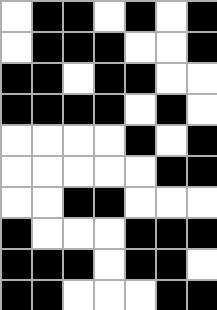[["white", "black", "black", "white", "black", "white", "black"], ["white", "black", "black", "black", "white", "white", "black"], ["black", "black", "white", "black", "black", "white", "white"], ["black", "black", "black", "black", "white", "black", "white"], ["white", "white", "white", "white", "black", "white", "black"], ["white", "white", "white", "white", "white", "black", "black"], ["white", "white", "black", "black", "white", "white", "white"], ["black", "white", "white", "white", "black", "black", "black"], ["black", "black", "black", "white", "black", "black", "white"], ["black", "black", "white", "white", "white", "black", "black"]]